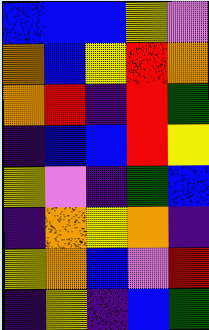[["blue", "blue", "blue", "yellow", "violet"], ["orange", "blue", "yellow", "red", "orange"], ["orange", "red", "indigo", "red", "green"], ["indigo", "blue", "blue", "red", "yellow"], ["yellow", "violet", "indigo", "green", "blue"], ["indigo", "orange", "yellow", "orange", "indigo"], ["yellow", "orange", "blue", "violet", "red"], ["indigo", "yellow", "indigo", "blue", "green"]]